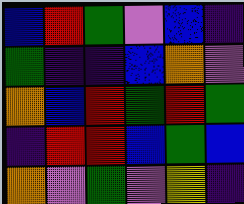[["blue", "red", "green", "violet", "blue", "indigo"], ["green", "indigo", "indigo", "blue", "orange", "violet"], ["orange", "blue", "red", "green", "red", "green"], ["indigo", "red", "red", "blue", "green", "blue"], ["orange", "violet", "green", "violet", "yellow", "indigo"]]